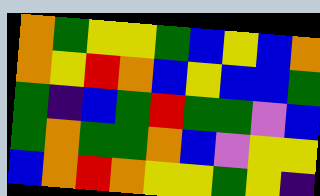[["orange", "green", "yellow", "yellow", "green", "blue", "yellow", "blue", "orange"], ["orange", "yellow", "red", "orange", "blue", "yellow", "blue", "blue", "green"], ["green", "indigo", "blue", "green", "red", "green", "green", "violet", "blue"], ["green", "orange", "green", "green", "orange", "blue", "violet", "yellow", "yellow"], ["blue", "orange", "red", "orange", "yellow", "yellow", "green", "yellow", "indigo"]]